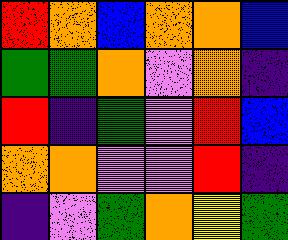[["red", "orange", "blue", "orange", "orange", "blue"], ["green", "green", "orange", "violet", "orange", "indigo"], ["red", "indigo", "green", "violet", "red", "blue"], ["orange", "orange", "violet", "violet", "red", "indigo"], ["indigo", "violet", "green", "orange", "yellow", "green"]]